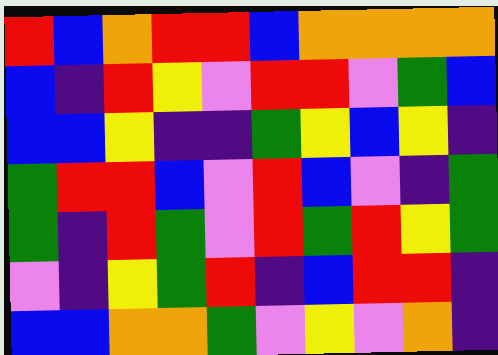[["red", "blue", "orange", "red", "red", "blue", "orange", "orange", "orange", "orange"], ["blue", "indigo", "red", "yellow", "violet", "red", "red", "violet", "green", "blue"], ["blue", "blue", "yellow", "indigo", "indigo", "green", "yellow", "blue", "yellow", "indigo"], ["green", "red", "red", "blue", "violet", "red", "blue", "violet", "indigo", "green"], ["green", "indigo", "red", "green", "violet", "red", "green", "red", "yellow", "green"], ["violet", "indigo", "yellow", "green", "red", "indigo", "blue", "red", "red", "indigo"], ["blue", "blue", "orange", "orange", "green", "violet", "yellow", "violet", "orange", "indigo"]]